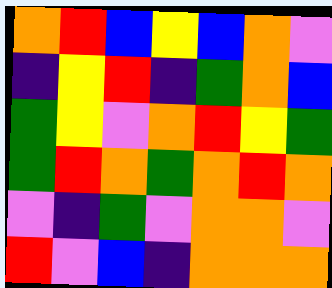[["orange", "red", "blue", "yellow", "blue", "orange", "violet"], ["indigo", "yellow", "red", "indigo", "green", "orange", "blue"], ["green", "yellow", "violet", "orange", "red", "yellow", "green"], ["green", "red", "orange", "green", "orange", "red", "orange"], ["violet", "indigo", "green", "violet", "orange", "orange", "violet"], ["red", "violet", "blue", "indigo", "orange", "orange", "orange"]]